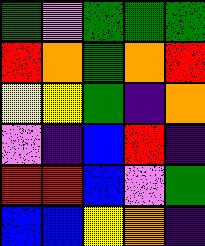[["green", "violet", "green", "green", "green"], ["red", "orange", "green", "orange", "red"], ["yellow", "yellow", "green", "indigo", "orange"], ["violet", "indigo", "blue", "red", "indigo"], ["red", "red", "blue", "violet", "green"], ["blue", "blue", "yellow", "orange", "indigo"]]